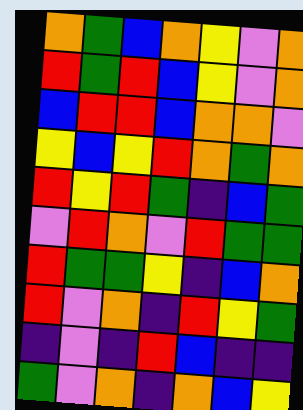[["orange", "green", "blue", "orange", "yellow", "violet", "orange"], ["red", "green", "red", "blue", "yellow", "violet", "orange"], ["blue", "red", "red", "blue", "orange", "orange", "violet"], ["yellow", "blue", "yellow", "red", "orange", "green", "orange"], ["red", "yellow", "red", "green", "indigo", "blue", "green"], ["violet", "red", "orange", "violet", "red", "green", "green"], ["red", "green", "green", "yellow", "indigo", "blue", "orange"], ["red", "violet", "orange", "indigo", "red", "yellow", "green"], ["indigo", "violet", "indigo", "red", "blue", "indigo", "indigo"], ["green", "violet", "orange", "indigo", "orange", "blue", "yellow"]]